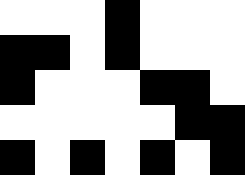[["white", "white", "white", "black", "white", "white", "white"], ["black", "black", "white", "black", "white", "white", "white"], ["black", "white", "white", "white", "black", "black", "white"], ["white", "white", "white", "white", "white", "black", "black"], ["black", "white", "black", "white", "black", "white", "black"]]